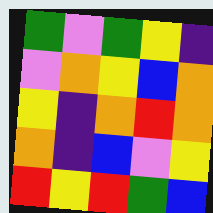[["green", "violet", "green", "yellow", "indigo"], ["violet", "orange", "yellow", "blue", "orange"], ["yellow", "indigo", "orange", "red", "orange"], ["orange", "indigo", "blue", "violet", "yellow"], ["red", "yellow", "red", "green", "blue"]]